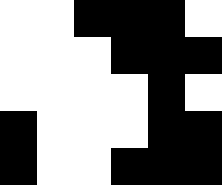[["white", "white", "black", "black", "black", "white"], ["white", "white", "white", "black", "black", "black"], ["white", "white", "white", "white", "black", "white"], ["black", "white", "white", "white", "black", "black"], ["black", "white", "white", "black", "black", "black"]]